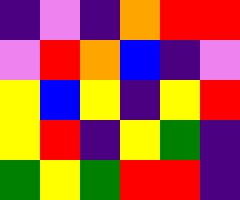[["indigo", "violet", "indigo", "orange", "red", "red"], ["violet", "red", "orange", "blue", "indigo", "violet"], ["yellow", "blue", "yellow", "indigo", "yellow", "red"], ["yellow", "red", "indigo", "yellow", "green", "indigo"], ["green", "yellow", "green", "red", "red", "indigo"]]